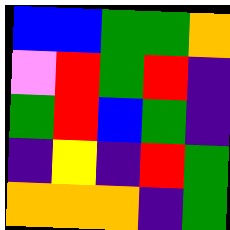[["blue", "blue", "green", "green", "orange"], ["violet", "red", "green", "red", "indigo"], ["green", "red", "blue", "green", "indigo"], ["indigo", "yellow", "indigo", "red", "green"], ["orange", "orange", "orange", "indigo", "green"]]